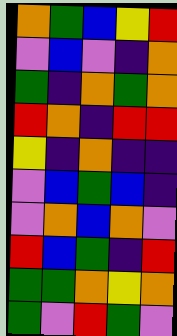[["orange", "green", "blue", "yellow", "red"], ["violet", "blue", "violet", "indigo", "orange"], ["green", "indigo", "orange", "green", "orange"], ["red", "orange", "indigo", "red", "red"], ["yellow", "indigo", "orange", "indigo", "indigo"], ["violet", "blue", "green", "blue", "indigo"], ["violet", "orange", "blue", "orange", "violet"], ["red", "blue", "green", "indigo", "red"], ["green", "green", "orange", "yellow", "orange"], ["green", "violet", "red", "green", "violet"]]